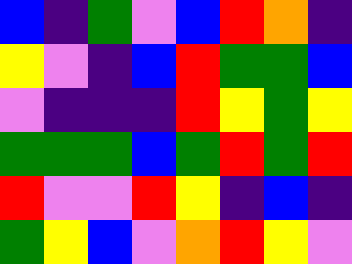[["blue", "indigo", "green", "violet", "blue", "red", "orange", "indigo"], ["yellow", "violet", "indigo", "blue", "red", "green", "green", "blue"], ["violet", "indigo", "indigo", "indigo", "red", "yellow", "green", "yellow"], ["green", "green", "green", "blue", "green", "red", "green", "red"], ["red", "violet", "violet", "red", "yellow", "indigo", "blue", "indigo"], ["green", "yellow", "blue", "violet", "orange", "red", "yellow", "violet"]]